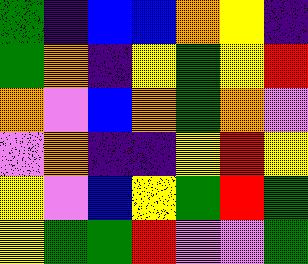[["green", "indigo", "blue", "blue", "orange", "yellow", "indigo"], ["green", "orange", "indigo", "yellow", "green", "yellow", "red"], ["orange", "violet", "blue", "orange", "green", "orange", "violet"], ["violet", "orange", "indigo", "indigo", "yellow", "red", "yellow"], ["yellow", "violet", "blue", "yellow", "green", "red", "green"], ["yellow", "green", "green", "red", "violet", "violet", "green"]]